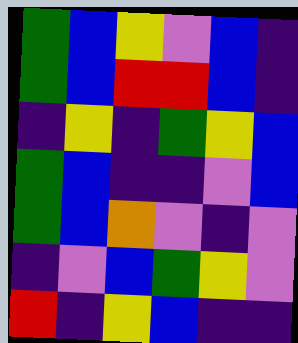[["green", "blue", "yellow", "violet", "blue", "indigo"], ["green", "blue", "red", "red", "blue", "indigo"], ["indigo", "yellow", "indigo", "green", "yellow", "blue"], ["green", "blue", "indigo", "indigo", "violet", "blue"], ["green", "blue", "orange", "violet", "indigo", "violet"], ["indigo", "violet", "blue", "green", "yellow", "violet"], ["red", "indigo", "yellow", "blue", "indigo", "indigo"]]